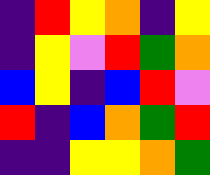[["indigo", "red", "yellow", "orange", "indigo", "yellow"], ["indigo", "yellow", "violet", "red", "green", "orange"], ["blue", "yellow", "indigo", "blue", "red", "violet"], ["red", "indigo", "blue", "orange", "green", "red"], ["indigo", "indigo", "yellow", "yellow", "orange", "green"]]